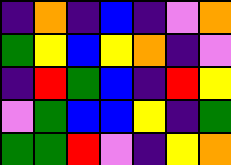[["indigo", "orange", "indigo", "blue", "indigo", "violet", "orange"], ["green", "yellow", "blue", "yellow", "orange", "indigo", "violet"], ["indigo", "red", "green", "blue", "indigo", "red", "yellow"], ["violet", "green", "blue", "blue", "yellow", "indigo", "green"], ["green", "green", "red", "violet", "indigo", "yellow", "orange"]]